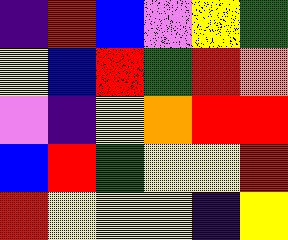[["indigo", "red", "blue", "violet", "yellow", "green"], ["yellow", "blue", "red", "green", "red", "orange"], ["violet", "indigo", "yellow", "orange", "red", "red"], ["blue", "red", "green", "yellow", "yellow", "red"], ["red", "yellow", "yellow", "yellow", "indigo", "yellow"]]